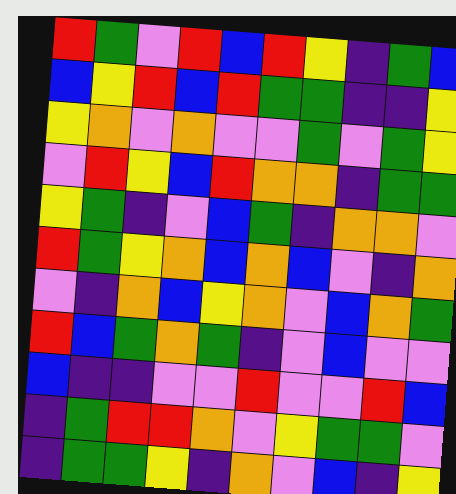[["red", "green", "violet", "red", "blue", "red", "yellow", "indigo", "green", "blue"], ["blue", "yellow", "red", "blue", "red", "green", "green", "indigo", "indigo", "yellow"], ["yellow", "orange", "violet", "orange", "violet", "violet", "green", "violet", "green", "yellow"], ["violet", "red", "yellow", "blue", "red", "orange", "orange", "indigo", "green", "green"], ["yellow", "green", "indigo", "violet", "blue", "green", "indigo", "orange", "orange", "violet"], ["red", "green", "yellow", "orange", "blue", "orange", "blue", "violet", "indigo", "orange"], ["violet", "indigo", "orange", "blue", "yellow", "orange", "violet", "blue", "orange", "green"], ["red", "blue", "green", "orange", "green", "indigo", "violet", "blue", "violet", "violet"], ["blue", "indigo", "indigo", "violet", "violet", "red", "violet", "violet", "red", "blue"], ["indigo", "green", "red", "red", "orange", "violet", "yellow", "green", "green", "violet"], ["indigo", "green", "green", "yellow", "indigo", "orange", "violet", "blue", "indigo", "yellow"]]